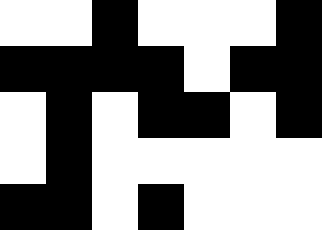[["white", "white", "black", "white", "white", "white", "black"], ["black", "black", "black", "black", "white", "black", "black"], ["white", "black", "white", "black", "black", "white", "black"], ["white", "black", "white", "white", "white", "white", "white"], ["black", "black", "white", "black", "white", "white", "white"]]